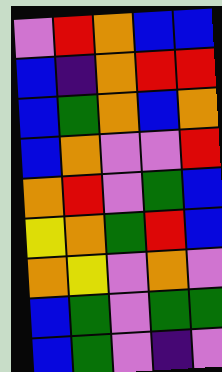[["violet", "red", "orange", "blue", "blue"], ["blue", "indigo", "orange", "red", "red"], ["blue", "green", "orange", "blue", "orange"], ["blue", "orange", "violet", "violet", "red"], ["orange", "red", "violet", "green", "blue"], ["yellow", "orange", "green", "red", "blue"], ["orange", "yellow", "violet", "orange", "violet"], ["blue", "green", "violet", "green", "green"], ["blue", "green", "violet", "indigo", "violet"]]